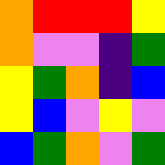[["orange", "red", "red", "red", "yellow"], ["orange", "violet", "violet", "indigo", "green"], ["yellow", "green", "orange", "indigo", "blue"], ["yellow", "blue", "violet", "yellow", "violet"], ["blue", "green", "orange", "violet", "green"]]